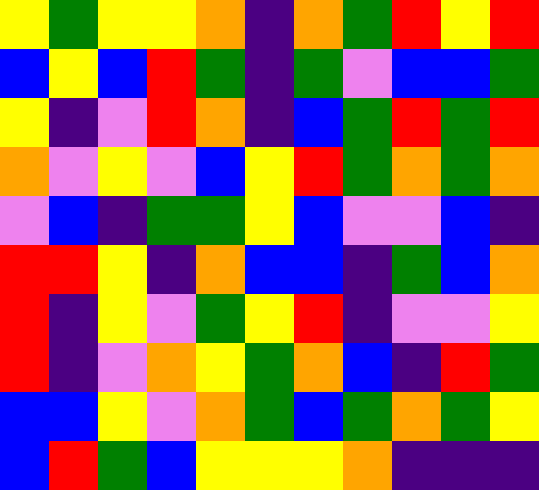[["yellow", "green", "yellow", "yellow", "orange", "indigo", "orange", "green", "red", "yellow", "red"], ["blue", "yellow", "blue", "red", "green", "indigo", "green", "violet", "blue", "blue", "green"], ["yellow", "indigo", "violet", "red", "orange", "indigo", "blue", "green", "red", "green", "red"], ["orange", "violet", "yellow", "violet", "blue", "yellow", "red", "green", "orange", "green", "orange"], ["violet", "blue", "indigo", "green", "green", "yellow", "blue", "violet", "violet", "blue", "indigo"], ["red", "red", "yellow", "indigo", "orange", "blue", "blue", "indigo", "green", "blue", "orange"], ["red", "indigo", "yellow", "violet", "green", "yellow", "red", "indigo", "violet", "violet", "yellow"], ["red", "indigo", "violet", "orange", "yellow", "green", "orange", "blue", "indigo", "red", "green"], ["blue", "blue", "yellow", "violet", "orange", "green", "blue", "green", "orange", "green", "yellow"], ["blue", "red", "green", "blue", "yellow", "yellow", "yellow", "orange", "indigo", "indigo", "indigo"]]